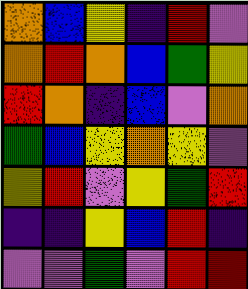[["orange", "blue", "yellow", "indigo", "red", "violet"], ["orange", "red", "orange", "blue", "green", "yellow"], ["red", "orange", "indigo", "blue", "violet", "orange"], ["green", "blue", "yellow", "orange", "yellow", "violet"], ["yellow", "red", "violet", "yellow", "green", "red"], ["indigo", "indigo", "yellow", "blue", "red", "indigo"], ["violet", "violet", "green", "violet", "red", "red"]]